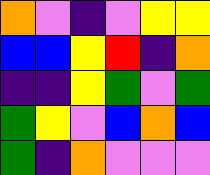[["orange", "violet", "indigo", "violet", "yellow", "yellow"], ["blue", "blue", "yellow", "red", "indigo", "orange"], ["indigo", "indigo", "yellow", "green", "violet", "green"], ["green", "yellow", "violet", "blue", "orange", "blue"], ["green", "indigo", "orange", "violet", "violet", "violet"]]